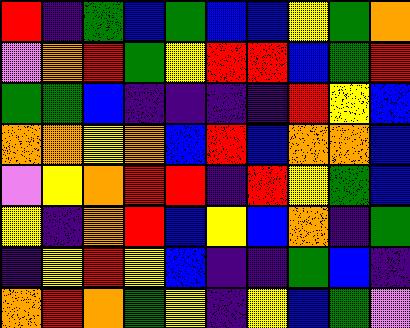[["red", "indigo", "green", "blue", "green", "blue", "blue", "yellow", "green", "orange"], ["violet", "orange", "red", "green", "yellow", "red", "red", "blue", "green", "red"], ["green", "green", "blue", "indigo", "indigo", "indigo", "indigo", "red", "yellow", "blue"], ["orange", "orange", "yellow", "orange", "blue", "red", "blue", "orange", "orange", "blue"], ["violet", "yellow", "orange", "red", "red", "indigo", "red", "yellow", "green", "blue"], ["yellow", "indigo", "orange", "red", "blue", "yellow", "blue", "orange", "indigo", "green"], ["indigo", "yellow", "red", "yellow", "blue", "indigo", "indigo", "green", "blue", "indigo"], ["orange", "red", "orange", "green", "yellow", "indigo", "yellow", "blue", "green", "violet"]]